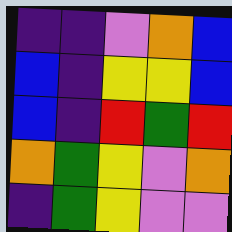[["indigo", "indigo", "violet", "orange", "blue"], ["blue", "indigo", "yellow", "yellow", "blue"], ["blue", "indigo", "red", "green", "red"], ["orange", "green", "yellow", "violet", "orange"], ["indigo", "green", "yellow", "violet", "violet"]]